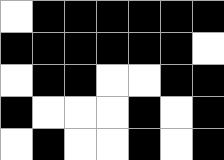[["white", "black", "black", "black", "black", "black", "black"], ["black", "black", "black", "black", "black", "black", "white"], ["white", "black", "black", "white", "white", "black", "black"], ["black", "white", "white", "white", "black", "white", "black"], ["white", "black", "white", "white", "black", "white", "black"]]